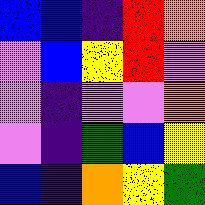[["blue", "blue", "indigo", "red", "orange"], ["violet", "blue", "yellow", "red", "violet"], ["violet", "indigo", "violet", "violet", "orange"], ["violet", "indigo", "green", "blue", "yellow"], ["blue", "indigo", "orange", "yellow", "green"]]